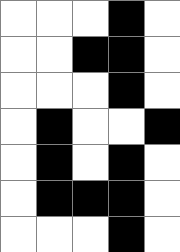[["white", "white", "white", "black", "white"], ["white", "white", "black", "black", "white"], ["white", "white", "white", "black", "white"], ["white", "black", "white", "white", "black"], ["white", "black", "white", "black", "white"], ["white", "black", "black", "black", "white"], ["white", "white", "white", "black", "white"]]